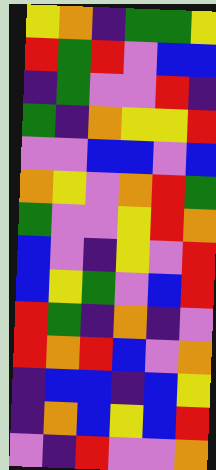[["yellow", "orange", "indigo", "green", "green", "yellow"], ["red", "green", "red", "violet", "blue", "blue"], ["indigo", "green", "violet", "violet", "red", "indigo"], ["green", "indigo", "orange", "yellow", "yellow", "red"], ["violet", "violet", "blue", "blue", "violet", "blue"], ["orange", "yellow", "violet", "orange", "red", "green"], ["green", "violet", "violet", "yellow", "red", "orange"], ["blue", "violet", "indigo", "yellow", "violet", "red"], ["blue", "yellow", "green", "violet", "blue", "red"], ["red", "green", "indigo", "orange", "indigo", "violet"], ["red", "orange", "red", "blue", "violet", "orange"], ["indigo", "blue", "blue", "indigo", "blue", "yellow"], ["indigo", "orange", "blue", "yellow", "blue", "red"], ["violet", "indigo", "red", "violet", "violet", "orange"]]